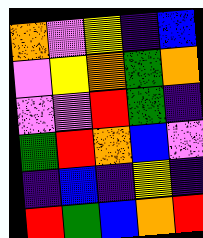[["orange", "violet", "yellow", "indigo", "blue"], ["violet", "yellow", "orange", "green", "orange"], ["violet", "violet", "red", "green", "indigo"], ["green", "red", "orange", "blue", "violet"], ["indigo", "blue", "indigo", "yellow", "indigo"], ["red", "green", "blue", "orange", "red"]]